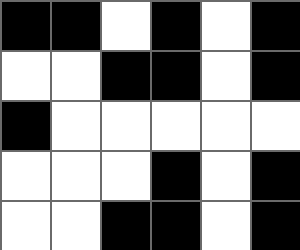[["black", "black", "white", "black", "white", "black"], ["white", "white", "black", "black", "white", "black"], ["black", "white", "white", "white", "white", "white"], ["white", "white", "white", "black", "white", "black"], ["white", "white", "black", "black", "white", "black"]]